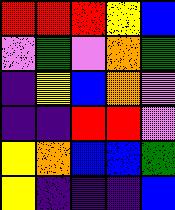[["red", "red", "red", "yellow", "blue"], ["violet", "green", "violet", "orange", "green"], ["indigo", "yellow", "blue", "orange", "violet"], ["indigo", "indigo", "red", "red", "violet"], ["yellow", "orange", "blue", "blue", "green"], ["yellow", "indigo", "indigo", "indigo", "blue"]]